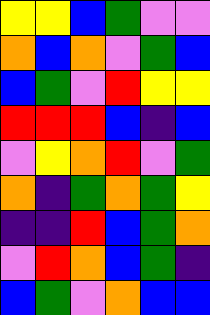[["yellow", "yellow", "blue", "green", "violet", "violet"], ["orange", "blue", "orange", "violet", "green", "blue"], ["blue", "green", "violet", "red", "yellow", "yellow"], ["red", "red", "red", "blue", "indigo", "blue"], ["violet", "yellow", "orange", "red", "violet", "green"], ["orange", "indigo", "green", "orange", "green", "yellow"], ["indigo", "indigo", "red", "blue", "green", "orange"], ["violet", "red", "orange", "blue", "green", "indigo"], ["blue", "green", "violet", "orange", "blue", "blue"]]